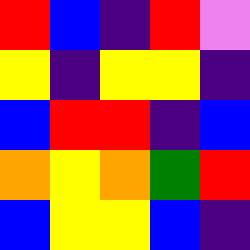[["red", "blue", "indigo", "red", "violet"], ["yellow", "indigo", "yellow", "yellow", "indigo"], ["blue", "red", "red", "indigo", "blue"], ["orange", "yellow", "orange", "green", "red"], ["blue", "yellow", "yellow", "blue", "indigo"]]